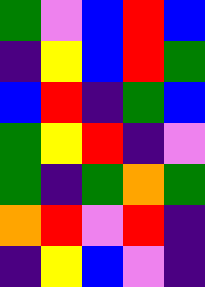[["green", "violet", "blue", "red", "blue"], ["indigo", "yellow", "blue", "red", "green"], ["blue", "red", "indigo", "green", "blue"], ["green", "yellow", "red", "indigo", "violet"], ["green", "indigo", "green", "orange", "green"], ["orange", "red", "violet", "red", "indigo"], ["indigo", "yellow", "blue", "violet", "indigo"]]